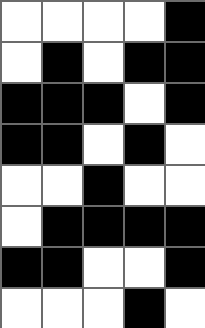[["white", "white", "white", "white", "black"], ["white", "black", "white", "black", "black"], ["black", "black", "black", "white", "black"], ["black", "black", "white", "black", "white"], ["white", "white", "black", "white", "white"], ["white", "black", "black", "black", "black"], ["black", "black", "white", "white", "black"], ["white", "white", "white", "black", "white"]]